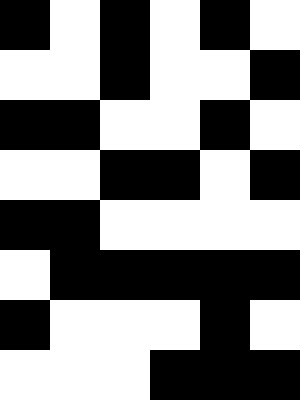[["black", "white", "black", "white", "black", "white"], ["white", "white", "black", "white", "white", "black"], ["black", "black", "white", "white", "black", "white"], ["white", "white", "black", "black", "white", "black"], ["black", "black", "white", "white", "white", "white"], ["white", "black", "black", "black", "black", "black"], ["black", "white", "white", "white", "black", "white"], ["white", "white", "white", "black", "black", "black"]]